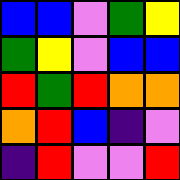[["blue", "blue", "violet", "green", "yellow"], ["green", "yellow", "violet", "blue", "blue"], ["red", "green", "red", "orange", "orange"], ["orange", "red", "blue", "indigo", "violet"], ["indigo", "red", "violet", "violet", "red"]]